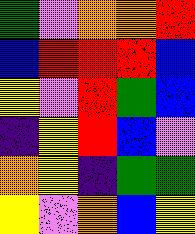[["green", "violet", "orange", "orange", "red"], ["blue", "red", "red", "red", "blue"], ["yellow", "violet", "red", "green", "blue"], ["indigo", "yellow", "red", "blue", "violet"], ["orange", "yellow", "indigo", "green", "green"], ["yellow", "violet", "orange", "blue", "yellow"]]